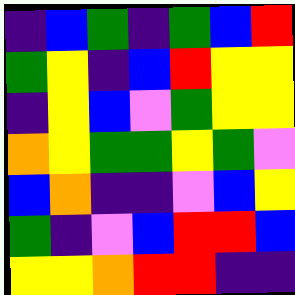[["indigo", "blue", "green", "indigo", "green", "blue", "red"], ["green", "yellow", "indigo", "blue", "red", "yellow", "yellow"], ["indigo", "yellow", "blue", "violet", "green", "yellow", "yellow"], ["orange", "yellow", "green", "green", "yellow", "green", "violet"], ["blue", "orange", "indigo", "indigo", "violet", "blue", "yellow"], ["green", "indigo", "violet", "blue", "red", "red", "blue"], ["yellow", "yellow", "orange", "red", "red", "indigo", "indigo"]]